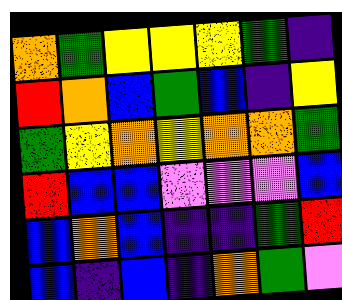[["orange", "green", "yellow", "yellow", "yellow", "green", "indigo"], ["red", "orange", "blue", "green", "blue", "indigo", "yellow"], ["green", "yellow", "orange", "yellow", "orange", "orange", "green"], ["red", "blue", "blue", "violet", "violet", "violet", "blue"], ["blue", "orange", "blue", "indigo", "indigo", "green", "red"], ["blue", "indigo", "blue", "indigo", "orange", "green", "violet"]]